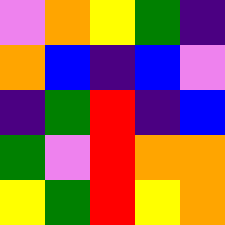[["violet", "orange", "yellow", "green", "indigo"], ["orange", "blue", "indigo", "blue", "violet"], ["indigo", "green", "red", "indigo", "blue"], ["green", "violet", "red", "orange", "orange"], ["yellow", "green", "red", "yellow", "orange"]]